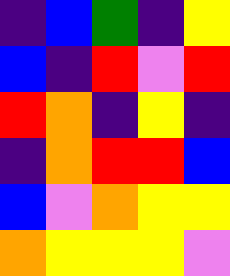[["indigo", "blue", "green", "indigo", "yellow"], ["blue", "indigo", "red", "violet", "red"], ["red", "orange", "indigo", "yellow", "indigo"], ["indigo", "orange", "red", "red", "blue"], ["blue", "violet", "orange", "yellow", "yellow"], ["orange", "yellow", "yellow", "yellow", "violet"]]